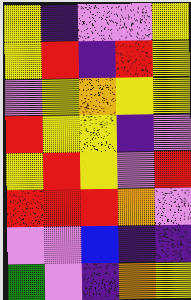[["yellow", "indigo", "violet", "violet", "yellow"], ["yellow", "red", "indigo", "red", "yellow"], ["violet", "yellow", "orange", "yellow", "yellow"], ["red", "yellow", "yellow", "indigo", "violet"], ["yellow", "red", "yellow", "violet", "red"], ["red", "red", "red", "orange", "violet"], ["violet", "violet", "blue", "indigo", "indigo"], ["green", "violet", "indigo", "orange", "yellow"]]